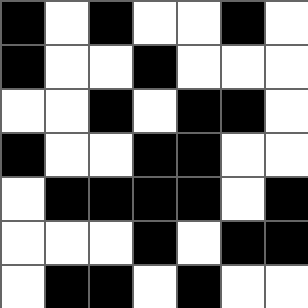[["black", "white", "black", "white", "white", "black", "white"], ["black", "white", "white", "black", "white", "white", "white"], ["white", "white", "black", "white", "black", "black", "white"], ["black", "white", "white", "black", "black", "white", "white"], ["white", "black", "black", "black", "black", "white", "black"], ["white", "white", "white", "black", "white", "black", "black"], ["white", "black", "black", "white", "black", "white", "white"]]